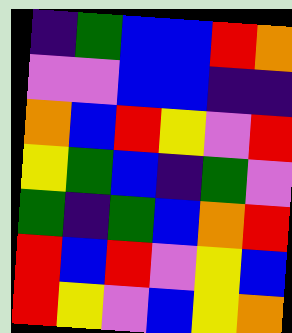[["indigo", "green", "blue", "blue", "red", "orange"], ["violet", "violet", "blue", "blue", "indigo", "indigo"], ["orange", "blue", "red", "yellow", "violet", "red"], ["yellow", "green", "blue", "indigo", "green", "violet"], ["green", "indigo", "green", "blue", "orange", "red"], ["red", "blue", "red", "violet", "yellow", "blue"], ["red", "yellow", "violet", "blue", "yellow", "orange"]]